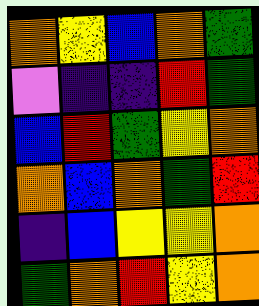[["orange", "yellow", "blue", "orange", "green"], ["violet", "indigo", "indigo", "red", "green"], ["blue", "red", "green", "yellow", "orange"], ["orange", "blue", "orange", "green", "red"], ["indigo", "blue", "yellow", "yellow", "orange"], ["green", "orange", "red", "yellow", "orange"]]